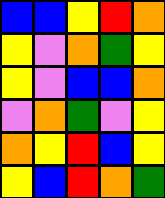[["blue", "blue", "yellow", "red", "orange"], ["yellow", "violet", "orange", "green", "yellow"], ["yellow", "violet", "blue", "blue", "orange"], ["violet", "orange", "green", "violet", "yellow"], ["orange", "yellow", "red", "blue", "yellow"], ["yellow", "blue", "red", "orange", "green"]]